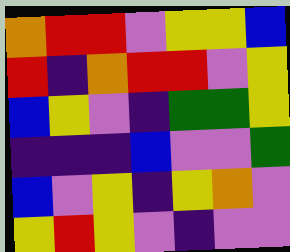[["orange", "red", "red", "violet", "yellow", "yellow", "blue"], ["red", "indigo", "orange", "red", "red", "violet", "yellow"], ["blue", "yellow", "violet", "indigo", "green", "green", "yellow"], ["indigo", "indigo", "indigo", "blue", "violet", "violet", "green"], ["blue", "violet", "yellow", "indigo", "yellow", "orange", "violet"], ["yellow", "red", "yellow", "violet", "indigo", "violet", "violet"]]